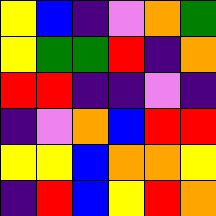[["yellow", "blue", "indigo", "violet", "orange", "green"], ["yellow", "green", "green", "red", "indigo", "orange"], ["red", "red", "indigo", "indigo", "violet", "indigo"], ["indigo", "violet", "orange", "blue", "red", "red"], ["yellow", "yellow", "blue", "orange", "orange", "yellow"], ["indigo", "red", "blue", "yellow", "red", "orange"]]